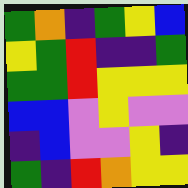[["green", "orange", "indigo", "green", "yellow", "blue"], ["yellow", "green", "red", "indigo", "indigo", "green"], ["green", "green", "red", "yellow", "yellow", "yellow"], ["blue", "blue", "violet", "yellow", "violet", "violet"], ["indigo", "blue", "violet", "violet", "yellow", "indigo"], ["green", "indigo", "red", "orange", "yellow", "yellow"]]